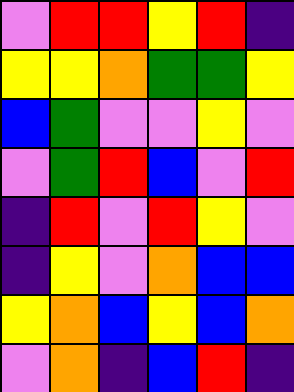[["violet", "red", "red", "yellow", "red", "indigo"], ["yellow", "yellow", "orange", "green", "green", "yellow"], ["blue", "green", "violet", "violet", "yellow", "violet"], ["violet", "green", "red", "blue", "violet", "red"], ["indigo", "red", "violet", "red", "yellow", "violet"], ["indigo", "yellow", "violet", "orange", "blue", "blue"], ["yellow", "orange", "blue", "yellow", "blue", "orange"], ["violet", "orange", "indigo", "blue", "red", "indigo"]]